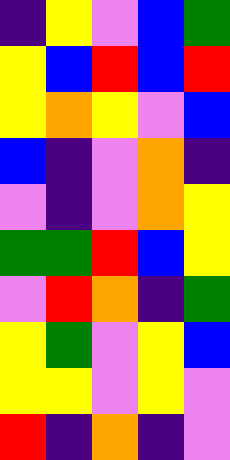[["indigo", "yellow", "violet", "blue", "green"], ["yellow", "blue", "red", "blue", "red"], ["yellow", "orange", "yellow", "violet", "blue"], ["blue", "indigo", "violet", "orange", "indigo"], ["violet", "indigo", "violet", "orange", "yellow"], ["green", "green", "red", "blue", "yellow"], ["violet", "red", "orange", "indigo", "green"], ["yellow", "green", "violet", "yellow", "blue"], ["yellow", "yellow", "violet", "yellow", "violet"], ["red", "indigo", "orange", "indigo", "violet"]]